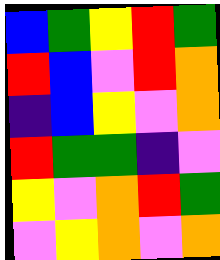[["blue", "green", "yellow", "red", "green"], ["red", "blue", "violet", "red", "orange"], ["indigo", "blue", "yellow", "violet", "orange"], ["red", "green", "green", "indigo", "violet"], ["yellow", "violet", "orange", "red", "green"], ["violet", "yellow", "orange", "violet", "orange"]]